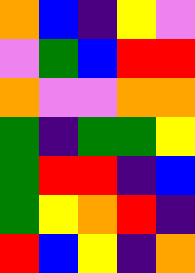[["orange", "blue", "indigo", "yellow", "violet"], ["violet", "green", "blue", "red", "red"], ["orange", "violet", "violet", "orange", "orange"], ["green", "indigo", "green", "green", "yellow"], ["green", "red", "red", "indigo", "blue"], ["green", "yellow", "orange", "red", "indigo"], ["red", "blue", "yellow", "indigo", "orange"]]